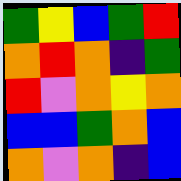[["green", "yellow", "blue", "green", "red"], ["orange", "red", "orange", "indigo", "green"], ["red", "violet", "orange", "yellow", "orange"], ["blue", "blue", "green", "orange", "blue"], ["orange", "violet", "orange", "indigo", "blue"]]